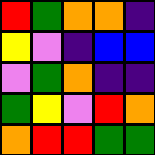[["red", "green", "orange", "orange", "indigo"], ["yellow", "violet", "indigo", "blue", "blue"], ["violet", "green", "orange", "indigo", "indigo"], ["green", "yellow", "violet", "red", "orange"], ["orange", "red", "red", "green", "green"]]